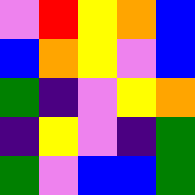[["violet", "red", "yellow", "orange", "blue"], ["blue", "orange", "yellow", "violet", "blue"], ["green", "indigo", "violet", "yellow", "orange"], ["indigo", "yellow", "violet", "indigo", "green"], ["green", "violet", "blue", "blue", "green"]]